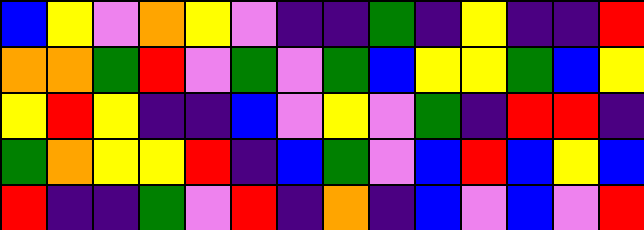[["blue", "yellow", "violet", "orange", "yellow", "violet", "indigo", "indigo", "green", "indigo", "yellow", "indigo", "indigo", "red"], ["orange", "orange", "green", "red", "violet", "green", "violet", "green", "blue", "yellow", "yellow", "green", "blue", "yellow"], ["yellow", "red", "yellow", "indigo", "indigo", "blue", "violet", "yellow", "violet", "green", "indigo", "red", "red", "indigo"], ["green", "orange", "yellow", "yellow", "red", "indigo", "blue", "green", "violet", "blue", "red", "blue", "yellow", "blue"], ["red", "indigo", "indigo", "green", "violet", "red", "indigo", "orange", "indigo", "blue", "violet", "blue", "violet", "red"]]